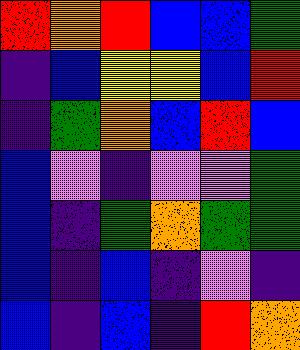[["red", "orange", "red", "blue", "blue", "green"], ["indigo", "blue", "yellow", "yellow", "blue", "red"], ["indigo", "green", "orange", "blue", "red", "blue"], ["blue", "violet", "indigo", "violet", "violet", "green"], ["blue", "indigo", "green", "orange", "green", "green"], ["blue", "indigo", "blue", "indigo", "violet", "indigo"], ["blue", "indigo", "blue", "indigo", "red", "orange"]]